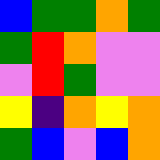[["blue", "green", "green", "orange", "green"], ["green", "red", "orange", "violet", "violet"], ["violet", "red", "green", "violet", "violet"], ["yellow", "indigo", "orange", "yellow", "orange"], ["green", "blue", "violet", "blue", "orange"]]